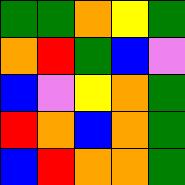[["green", "green", "orange", "yellow", "green"], ["orange", "red", "green", "blue", "violet"], ["blue", "violet", "yellow", "orange", "green"], ["red", "orange", "blue", "orange", "green"], ["blue", "red", "orange", "orange", "green"]]